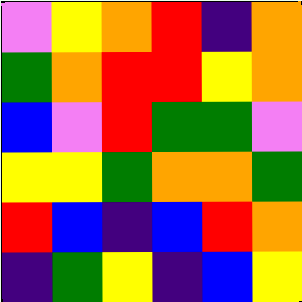[["violet", "yellow", "orange", "red", "indigo", "orange"], ["green", "orange", "red", "red", "yellow", "orange"], ["blue", "violet", "red", "green", "green", "violet"], ["yellow", "yellow", "green", "orange", "orange", "green"], ["red", "blue", "indigo", "blue", "red", "orange"], ["indigo", "green", "yellow", "indigo", "blue", "yellow"]]